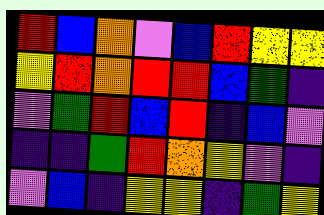[["red", "blue", "orange", "violet", "blue", "red", "yellow", "yellow"], ["yellow", "red", "orange", "red", "red", "blue", "green", "indigo"], ["violet", "green", "red", "blue", "red", "indigo", "blue", "violet"], ["indigo", "indigo", "green", "red", "orange", "yellow", "violet", "indigo"], ["violet", "blue", "indigo", "yellow", "yellow", "indigo", "green", "yellow"]]